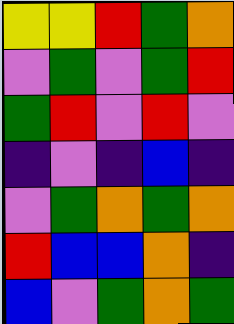[["yellow", "yellow", "red", "green", "orange"], ["violet", "green", "violet", "green", "red"], ["green", "red", "violet", "red", "violet"], ["indigo", "violet", "indigo", "blue", "indigo"], ["violet", "green", "orange", "green", "orange"], ["red", "blue", "blue", "orange", "indigo"], ["blue", "violet", "green", "orange", "green"]]